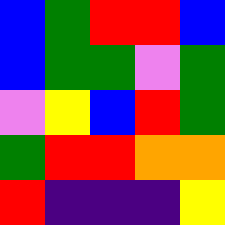[["blue", "green", "red", "red", "blue"], ["blue", "green", "green", "violet", "green"], ["violet", "yellow", "blue", "red", "green"], ["green", "red", "red", "orange", "orange"], ["red", "indigo", "indigo", "indigo", "yellow"]]